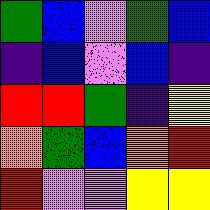[["green", "blue", "violet", "green", "blue"], ["indigo", "blue", "violet", "blue", "indigo"], ["red", "red", "green", "indigo", "yellow"], ["orange", "green", "blue", "orange", "red"], ["red", "violet", "violet", "yellow", "yellow"]]